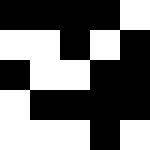[["black", "black", "black", "black", "white"], ["white", "white", "black", "white", "black"], ["black", "white", "white", "black", "black"], ["white", "black", "black", "black", "black"], ["white", "white", "white", "black", "white"]]